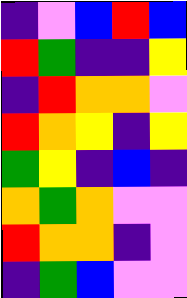[["indigo", "violet", "blue", "red", "blue"], ["red", "green", "indigo", "indigo", "yellow"], ["indigo", "red", "orange", "orange", "violet"], ["red", "orange", "yellow", "indigo", "yellow"], ["green", "yellow", "indigo", "blue", "indigo"], ["orange", "green", "orange", "violet", "violet"], ["red", "orange", "orange", "indigo", "violet"], ["indigo", "green", "blue", "violet", "violet"]]